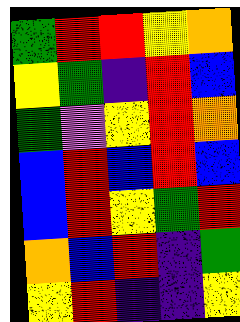[["green", "red", "red", "yellow", "orange"], ["yellow", "green", "indigo", "red", "blue"], ["green", "violet", "yellow", "red", "orange"], ["blue", "red", "blue", "red", "blue"], ["blue", "red", "yellow", "green", "red"], ["orange", "blue", "red", "indigo", "green"], ["yellow", "red", "indigo", "indigo", "yellow"]]